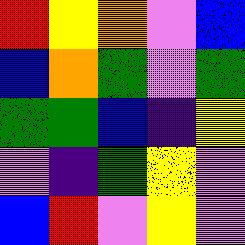[["red", "yellow", "orange", "violet", "blue"], ["blue", "orange", "green", "violet", "green"], ["green", "green", "blue", "indigo", "yellow"], ["violet", "indigo", "green", "yellow", "violet"], ["blue", "red", "violet", "yellow", "violet"]]